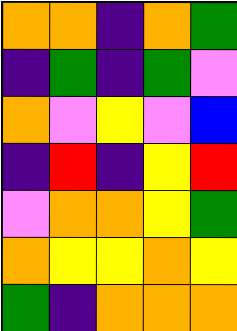[["orange", "orange", "indigo", "orange", "green"], ["indigo", "green", "indigo", "green", "violet"], ["orange", "violet", "yellow", "violet", "blue"], ["indigo", "red", "indigo", "yellow", "red"], ["violet", "orange", "orange", "yellow", "green"], ["orange", "yellow", "yellow", "orange", "yellow"], ["green", "indigo", "orange", "orange", "orange"]]